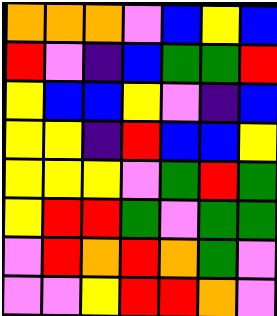[["orange", "orange", "orange", "violet", "blue", "yellow", "blue"], ["red", "violet", "indigo", "blue", "green", "green", "red"], ["yellow", "blue", "blue", "yellow", "violet", "indigo", "blue"], ["yellow", "yellow", "indigo", "red", "blue", "blue", "yellow"], ["yellow", "yellow", "yellow", "violet", "green", "red", "green"], ["yellow", "red", "red", "green", "violet", "green", "green"], ["violet", "red", "orange", "red", "orange", "green", "violet"], ["violet", "violet", "yellow", "red", "red", "orange", "violet"]]